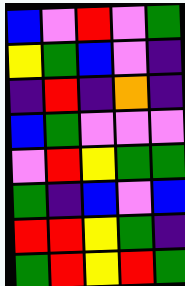[["blue", "violet", "red", "violet", "green"], ["yellow", "green", "blue", "violet", "indigo"], ["indigo", "red", "indigo", "orange", "indigo"], ["blue", "green", "violet", "violet", "violet"], ["violet", "red", "yellow", "green", "green"], ["green", "indigo", "blue", "violet", "blue"], ["red", "red", "yellow", "green", "indigo"], ["green", "red", "yellow", "red", "green"]]